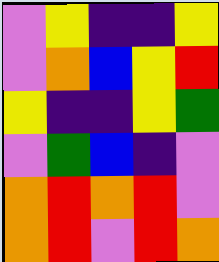[["violet", "yellow", "indigo", "indigo", "yellow"], ["violet", "orange", "blue", "yellow", "red"], ["yellow", "indigo", "indigo", "yellow", "green"], ["violet", "green", "blue", "indigo", "violet"], ["orange", "red", "orange", "red", "violet"], ["orange", "red", "violet", "red", "orange"]]